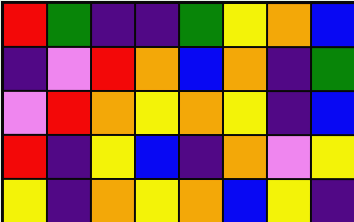[["red", "green", "indigo", "indigo", "green", "yellow", "orange", "blue"], ["indigo", "violet", "red", "orange", "blue", "orange", "indigo", "green"], ["violet", "red", "orange", "yellow", "orange", "yellow", "indigo", "blue"], ["red", "indigo", "yellow", "blue", "indigo", "orange", "violet", "yellow"], ["yellow", "indigo", "orange", "yellow", "orange", "blue", "yellow", "indigo"]]